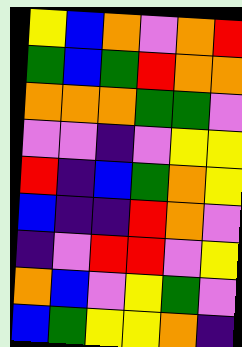[["yellow", "blue", "orange", "violet", "orange", "red"], ["green", "blue", "green", "red", "orange", "orange"], ["orange", "orange", "orange", "green", "green", "violet"], ["violet", "violet", "indigo", "violet", "yellow", "yellow"], ["red", "indigo", "blue", "green", "orange", "yellow"], ["blue", "indigo", "indigo", "red", "orange", "violet"], ["indigo", "violet", "red", "red", "violet", "yellow"], ["orange", "blue", "violet", "yellow", "green", "violet"], ["blue", "green", "yellow", "yellow", "orange", "indigo"]]